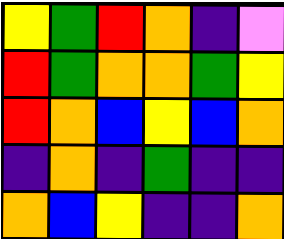[["yellow", "green", "red", "orange", "indigo", "violet"], ["red", "green", "orange", "orange", "green", "yellow"], ["red", "orange", "blue", "yellow", "blue", "orange"], ["indigo", "orange", "indigo", "green", "indigo", "indigo"], ["orange", "blue", "yellow", "indigo", "indigo", "orange"]]